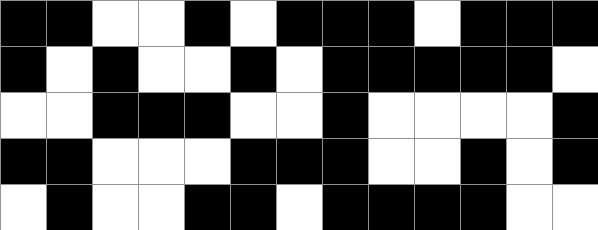[["black", "black", "white", "white", "black", "white", "black", "black", "black", "white", "black", "black", "black"], ["black", "white", "black", "white", "white", "black", "white", "black", "black", "black", "black", "black", "white"], ["white", "white", "black", "black", "black", "white", "white", "black", "white", "white", "white", "white", "black"], ["black", "black", "white", "white", "white", "black", "black", "black", "white", "white", "black", "white", "black"], ["white", "black", "white", "white", "black", "black", "white", "black", "black", "black", "black", "white", "white"]]